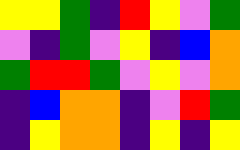[["yellow", "yellow", "green", "indigo", "red", "yellow", "violet", "green"], ["violet", "indigo", "green", "violet", "yellow", "indigo", "blue", "orange"], ["green", "red", "red", "green", "violet", "yellow", "violet", "orange"], ["indigo", "blue", "orange", "orange", "indigo", "violet", "red", "green"], ["indigo", "yellow", "orange", "orange", "indigo", "yellow", "indigo", "yellow"]]